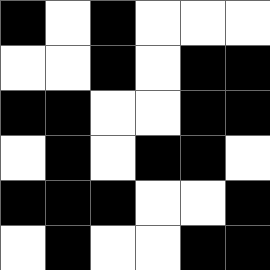[["black", "white", "black", "white", "white", "white"], ["white", "white", "black", "white", "black", "black"], ["black", "black", "white", "white", "black", "black"], ["white", "black", "white", "black", "black", "white"], ["black", "black", "black", "white", "white", "black"], ["white", "black", "white", "white", "black", "black"]]